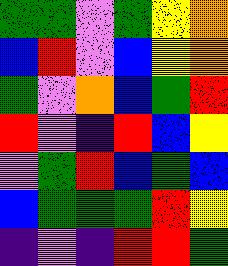[["green", "green", "violet", "green", "yellow", "orange"], ["blue", "red", "violet", "blue", "yellow", "orange"], ["green", "violet", "orange", "blue", "green", "red"], ["red", "violet", "indigo", "red", "blue", "yellow"], ["violet", "green", "red", "blue", "green", "blue"], ["blue", "green", "green", "green", "red", "yellow"], ["indigo", "violet", "indigo", "red", "red", "green"]]